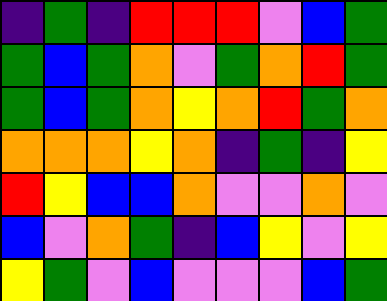[["indigo", "green", "indigo", "red", "red", "red", "violet", "blue", "green"], ["green", "blue", "green", "orange", "violet", "green", "orange", "red", "green"], ["green", "blue", "green", "orange", "yellow", "orange", "red", "green", "orange"], ["orange", "orange", "orange", "yellow", "orange", "indigo", "green", "indigo", "yellow"], ["red", "yellow", "blue", "blue", "orange", "violet", "violet", "orange", "violet"], ["blue", "violet", "orange", "green", "indigo", "blue", "yellow", "violet", "yellow"], ["yellow", "green", "violet", "blue", "violet", "violet", "violet", "blue", "green"]]